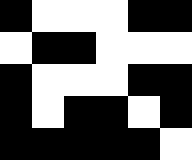[["black", "white", "white", "white", "black", "black"], ["white", "black", "black", "white", "white", "white"], ["black", "white", "white", "white", "black", "black"], ["black", "white", "black", "black", "white", "black"], ["black", "black", "black", "black", "black", "white"]]